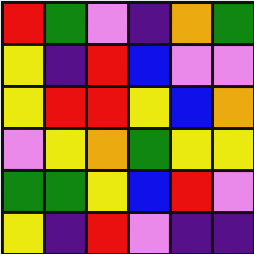[["red", "green", "violet", "indigo", "orange", "green"], ["yellow", "indigo", "red", "blue", "violet", "violet"], ["yellow", "red", "red", "yellow", "blue", "orange"], ["violet", "yellow", "orange", "green", "yellow", "yellow"], ["green", "green", "yellow", "blue", "red", "violet"], ["yellow", "indigo", "red", "violet", "indigo", "indigo"]]